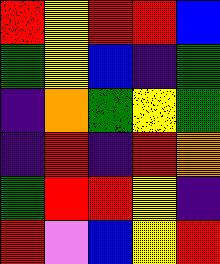[["red", "yellow", "red", "red", "blue"], ["green", "yellow", "blue", "indigo", "green"], ["indigo", "orange", "green", "yellow", "green"], ["indigo", "red", "indigo", "red", "orange"], ["green", "red", "red", "yellow", "indigo"], ["red", "violet", "blue", "yellow", "red"]]